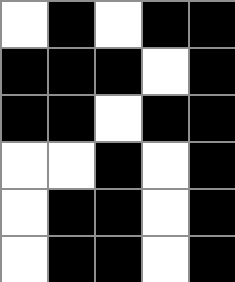[["white", "black", "white", "black", "black"], ["black", "black", "black", "white", "black"], ["black", "black", "white", "black", "black"], ["white", "white", "black", "white", "black"], ["white", "black", "black", "white", "black"], ["white", "black", "black", "white", "black"]]